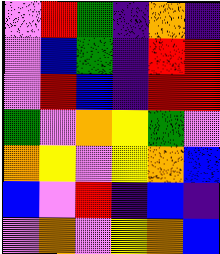[["violet", "red", "green", "indigo", "orange", "indigo"], ["violet", "blue", "green", "indigo", "red", "red"], ["violet", "red", "blue", "indigo", "red", "red"], ["green", "violet", "orange", "yellow", "green", "violet"], ["orange", "yellow", "violet", "yellow", "orange", "blue"], ["blue", "violet", "red", "indigo", "blue", "indigo"], ["violet", "orange", "violet", "yellow", "orange", "blue"]]